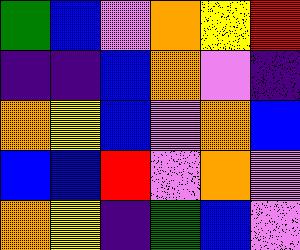[["green", "blue", "violet", "orange", "yellow", "red"], ["indigo", "indigo", "blue", "orange", "violet", "indigo"], ["orange", "yellow", "blue", "violet", "orange", "blue"], ["blue", "blue", "red", "violet", "orange", "violet"], ["orange", "yellow", "indigo", "green", "blue", "violet"]]